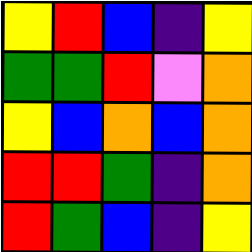[["yellow", "red", "blue", "indigo", "yellow"], ["green", "green", "red", "violet", "orange"], ["yellow", "blue", "orange", "blue", "orange"], ["red", "red", "green", "indigo", "orange"], ["red", "green", "blue", "indigo", "yellow"]]